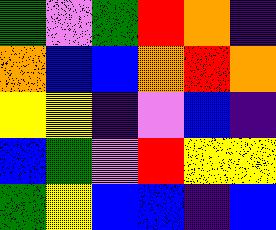[["green", "violet", "green", "red", "orange", "indigo"], ["orange", "blue", "blue", "orange", "red", "orange"], ["yellow", "yellow", "indigo", "violet", "blue", "indigo"], ["blue", "green", "violet", "red", "yellow", "yellow"], ["green", "yellow", "blue", "blue", "indigo", "blue"]]